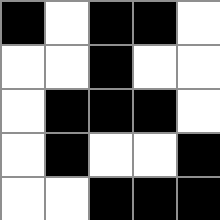[["black", "white", "black", "black", "white"], ["white", "white", "black", "white", "white"], ["white", "black", "black", "black", "white"], ["white", "black", "white", "white", "black"], ["white", "white", "black", "black", "black"]]